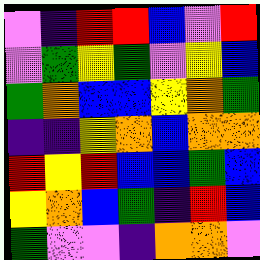[["violet", "indigo", "red", "red", "blue", "violet", "red"], ["violet", "green", "yellow", "green", "violet", "yellow", "blue"], ["green", "orange", "blue", "blue", "yellow", "orange", "green"], ["indigo", "indigo", "yellow", "orange", "blue", "orange", "orange"], ["red", "yellow", "red", "blue", "blue", "green", "blue"], ["yellow", "orange", "blue", "green", "indigo", "red", "blue"], ["green", "violet", "violet", "indigo", "orange", "orange", "violet"]]